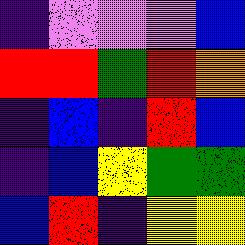[["indigo", "violet", "violet", "violet", "blue"], ["red", "red", "green", "red", "orange"], ["indigo", "blue", "indigo", "red", "blue"], ["indigo", "blue", "yellow", "green", "green"], ["blue", "red", "indigo", "yellow", "yellow"]]